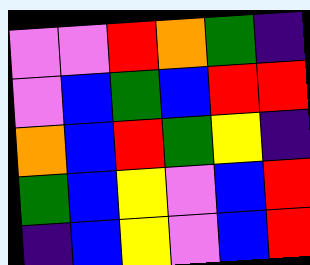[["violet", "violet", "red", "orange", "green", "indigo"], ["violet", "blue", "green", "blue", "red", "red"], ["orange", "blue", "red", "green", "yellow", "indigo"], ["green", "blue", "yellow", "violet", "blue", "red"], ["indigo", "blue", "yellow", "violet", "blue", "red"]]